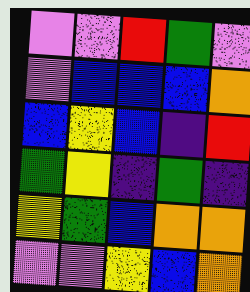[["violet", "violet", "red", "green", "violet"], ["violet", "blue", "blue", "blue", "orange"], ["blue", "yellow", "blue", "indigo", "red"], ["green", "yellow", "indigo", "green", "indigo"], ["yellow", "green", "blue", "orange", "orange"], ["violet", "violet", "yellow", "blue", "orange"]]